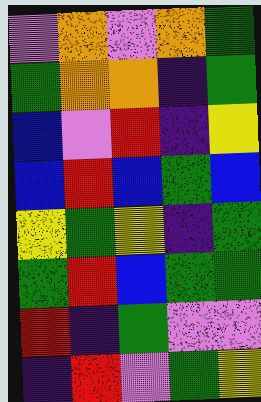[["violet", "orange", "violet", "orange", "green"], ["green", "orange", "orange", "indigo", "green"], ["blue", "violet", "red", "indigo", "yellow"], ["blue", "red", "blue", "green", "blue"], ["yellow", "green", "yellow", "indigo", "green"], ["green", "red", "blue", "green", "green"], ["red", "indigo", "green", "violet", "violet"], ["indigo", "red", "violet", "green", "yellow"]]